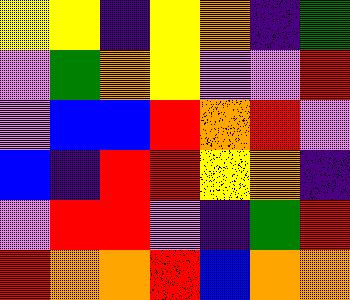[["yellow", "yellow", "indigo", "yellow", "orange", "indigo", "green"], ["violet", "green", "orange", "yellow", "violet", "violet", "red"], ["violet", "blue", "blue", "red", "orange", "red", "violet"], ["blue", "indigo", "red", "red", "yellow", "orange", "indigo"], ["violet", "red", "red", "violet", "indigo", "green", "red"], ["red", "orange", "orange", "red", "blue", "orange", "orange"]]